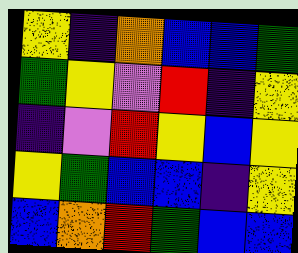[["yellow", "indigo", "orange", "blue", "blue", "green"], ["green", "yellow", "violet", "red", "indigo", "yellow"], ["indigo", "violet", "red", "yellow", "blue", "yellow"], ["yellow", "green", "blue", "blue", "indigo", "yellow"], ["blue", "orange", "red", "green", "blue", "blue"]]